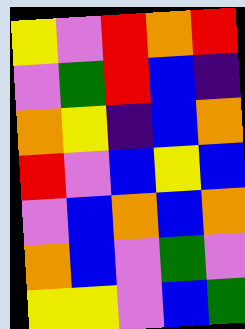[["yellow", "violet", "red", "orange", "red"], ["violet", "green", "red", "blue", "indigo"], ["orange", "yellow", "indigo", "blue", "orange"], ["red", "violet", "blue", "yellow", "blue"], ["violet", "blue", "orange", "blue", "orange"], ["orange", "blue", "violet", "green", "violet"], ["yellow", "yellow", "violet", "blue", "green"]]